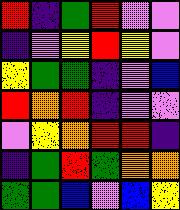[["red", "indigo", "green", "red", "violet", "violet"], ["indigo", "violet", "yellow", "red", "yellow", "violet"], ["yellow", "green", "green", "indigo", "violet", "blue"], ["red", "orange", "red", "indigo", "violet", "violet"], ["violet", "yellow", "orange", "red", "red", "indigo"], ["indigo", "green", "red", "green", "orange", "orange"], ["green", "green", "blue", "violet", "blue", "yellow"]]